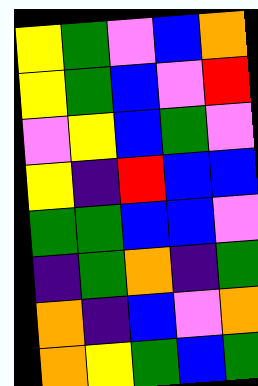[["yellow", "green", "violet", "blue", "orange"], ["yellow", "green", "blue", "violet", "red"], ["violet", "yellow", "blue", "green", "violet"], ["yellow", "indigo", "red", "blue", "blue"], ["green", "green", "blue", "blue", "violet"], ["indigo", "green", "orange", "indigo", "green"], ["orange", "indigo", "blue", "violet", "orange"], ["orange", "yellow", "green", "blue", "green"]]